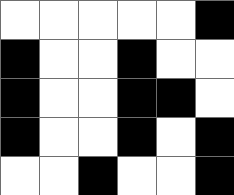[["white", "white", "white", "white", "white", "black"], ["black", "white", "white", "black", "white", "white"], ["black", "white", "white", "black", "black", "white"], ["black", "white", "white", "black", "white", "black"], ["white", "white", "black", "white", "white", "black"]]